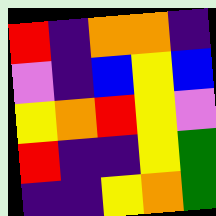[["red", "indigo", "orange", "orange", "indigo"], ["violet", "indigo", "blue", "yellow", "blue"], ["yellow", "orange", "red", "yellow", "violet"], ["red", "indigo", "indigo", "yellow", "green"], ["indigo", "indigo", "yellow", "orange", "green"]]